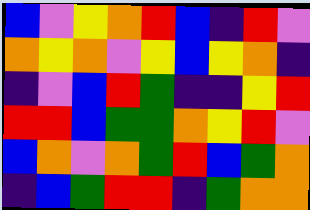[["blue", "violet", "yellow", "orange", "red", "blue", "indigo", "red", "violet"], ["orange", "yellow", "orange", "violet", "yellow", "blue", "yellow", "orange", "indigo"], ["indigo", "violet", "blue", "red", "green", "indigo", "indigo", "yellow", "red"], ["red", "red", "blue", "green", "green", "orange", "yellow", "red", "violet"], ["blue", "orange", "violet", "orange", "green", "red", "blue", "green", "orange"], ["indigo", "blue", "green", "red", "red", "indigo", "green", "orange", "orange"]]